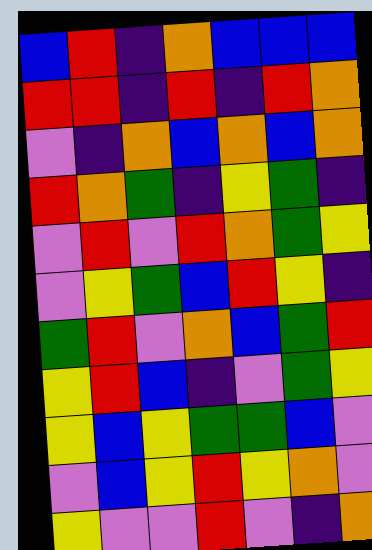[["blue", "red", "indigo", "orange", "blue", "blue", "blue"], ["red", "red", "indigo", "red", "indigo", "red", "orange"], ["violet", "indigo", "orange", "blue", "orange", "blue", "orange"], ["red", "orange", "green", "indigo", "yellow", "green", "indigo"], ["violet", "red", "violet", "red", "orange", "green", "yellow"], ["violet", "yellow", "green", "blue", "red", "yellow", "indigo"], ["green", "red", "violet", "orange", "blue", "green", "red"], ["yellow", "red", "blue", "indigo", "violet", "green", "yellow"], ["yellow", "blue", "yellow", "green", "green", "blue", "violet"], ["violet", "blue", "yellow", "red", "yellow", "orange", "violet"], ["yellow", "violet", "violet", "red", "violet", "indigo", "orange"]]